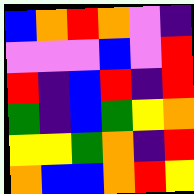[["blue", "orange", "red", "orange", "violet", "indigo"], ["violet", "violet", "violet", "blue", "violet", "red"], ["red", "indigo", "blue", "red", "indigo", "red"], ["green", "indigo", "blue", "green", "yellow", "orange"], ["yellow", "yellow", "green", "orange", "indigo", "red"], ["orange", "blue", "blue", "orange", "red", "yellow"]]